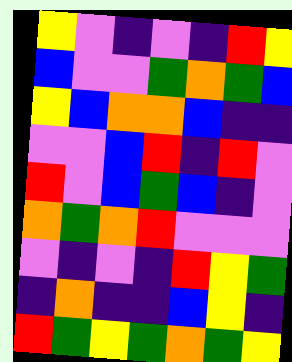[["yellow", "violet", "indigo", "violet", "indigo", "red", "yellow"], ["blue", "violet", "violet", "green", "orange", "green", "blue"], ["yellow", "blue", "orange", "orange", "blue", "indigo", "indigo"], ["violet", "violet", "blue", "red", "indigo", "red", "violet"], ["red", "violet", "blue", "green", "blue", "indigo", "violet"], ["orange", "green", "orange", "red", "violet", "violet", "violet"], ["violet", "indigo", "violet", "indigo", "red", "yellow", "green"], ["indigo", "orange", "indigo", "indigo", "blue", "yellow", "indigo"], ["red", "green", "yellow", "green", "orange", "green", "yellow"]]